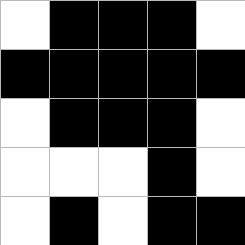[["white", "black", "black", "black", "white"], ["black", "black", "black", "black", "black"], ["white", "black", "black", "black", "white"], ["white", "white", "white", "black", "white"], ["white", "black", "white", "black", "black"]]